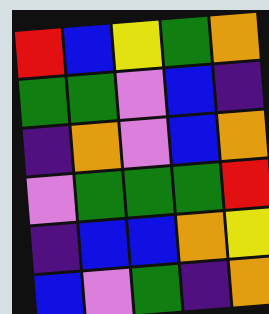[["red", "blue", "yellow", "green", "orange"], ["green", "green", "violet", "blue", "indigo"], ["indigo", "orange", "violet", "blue", "orange"], ["violet", "green", "green", "green", "red"], ["indigo", "blue", "blue", "orange", "yellow"], ["blue", "violet", "green", "indigo", "orange"]]